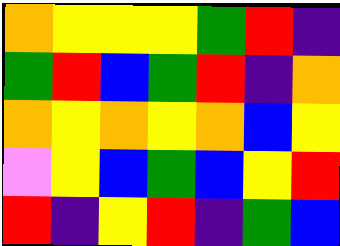[["orange", "yellow", "yellow", "yellow", "green", "red", "indigo"], ["green", "red", "blue", "green", "red", "indigo", "orange"], ["orange", "yellow", "orange", "yellow", "orange", "blue", "yellow"], ["violet", "yellow", "blue", "green", "blue", "yellow", "red"], ["red", "indigo", "yellow", "red", "indigo", "green", "blue"]]